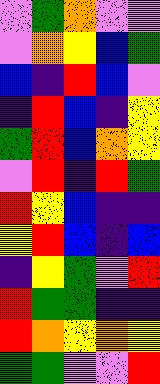[["violet", "green", "orange", "violet", "violet"], ["violet", "orange", "yellow", "blue", "green"], ["blue", "indigo", "red", "blue", "violet"], ["indigo", "red", "blue", "indigo", "yellow"], ["green", "red", "blue", "orange", "yellow"], ["violet", "red", "indigo", "red", "green"], ["red", "yellow", "blue", "indigo", "indigo"], ["yellow", "red", "blue", "indigo", "blue"], ["indigo", "yellow", "green", "violet", "red"], ["red", "green", "green", "indigo", "indigo"], ["red", "orange", "yellow", "orange", "yellow"], ["green", "green", "violet", "violet", "red"]]